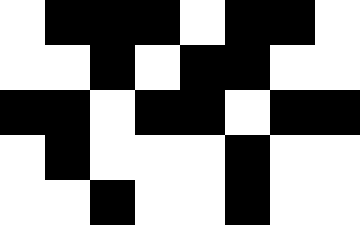[["white", "black", "black", "black", "white", "black", "black", "white"], ["white", "white", "black", "white", "black", "black", "white", "white"], ["black", "black", "white", "black", "black", "white", "black", "black"], ["white", "black", "white", "white", "white", "black", "white", "white"], ["white", "white", "black", "white", "white", "black", "white", "white"]]